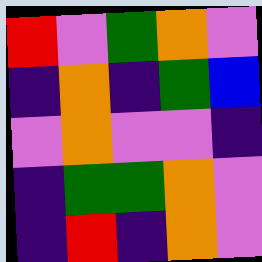[["red", "violet", "green", "orange", "violet"], ["indigo", "orange", "indigo", "green", "blue"], ["violet", "orange", "violet", "violet", "indigo"], ["indigo", "green", "green", "orange", "violet"], ["indigo", "red", "indigo", "orange", "violet"]]